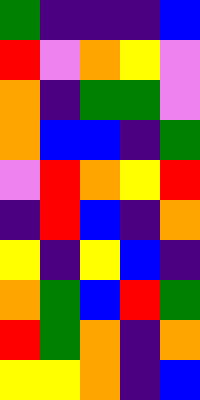[["green", "indigo", "indigo", "indigo", "blue"], ["red", "violet", "orange", "yellow", "violet"], ["orange", "indigo", "green", "green", "violet"], ["orange", "blue", "blue", "indigo", "green"], ["violet", "red", "orange", "yellow", "red"], ["indigo", "red", "blue", "indigo", "orange"], ["yellow", "indigo", "yellow", "blue", "indigo"], ["orange", "green", "blue", "red", "green"], ["red", "green", "orange", "indigo", "orange"], ["yellow", "yellow", "orange", "indigo", "blue"]]